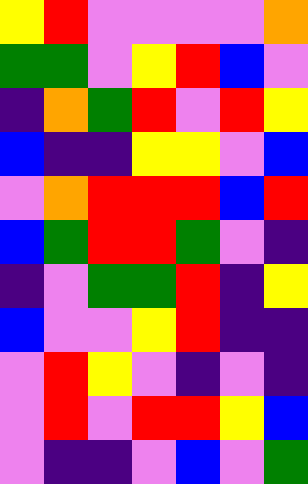[["yellow", "red", "violet", "violet", "violet", "violet", "orange"], ["green", "green", "violet", "yellow", "red", "blue", "violet"], ["indigo", "orange", "green", "red", "violet", "red", "yellow"], ["blue", "indigo", "indigo", "yellow", "yellow", "violet", "blue"], ["violet", "orange", "red", "red", "red", "blue", "red"], ["blue", "green", "red", "red", "green", "violet", "indigo"], ["indigo", "violet", "green", "green", "red", "indigo", "yellow"], ["blue", "violet", "violet", "yellow", "red", "indigo", "indigo"], ["violet", "red", "yellow", "violet", "indigo", "violet", "indigo"], ["violet", "red", "violet", "red", "red", "yellow", "blue"], ["violet", "indigo", "indigo", "violet", "blue", "violet", "green"]]